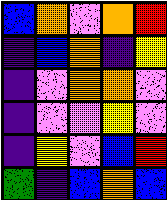[["blue", "orange", "violet", "orange", "red"], ["indigo", "blue", "orange", "indigo", "yellow"], ["indigo", "violet", "orange", "orange", "violet"], ["indigo", "violet", "violet", "yellow", "violet"], ["indigo", "yellow", "violet", "blue", "red"], ["green", "indigo", "blue", "orange", "blue"]]